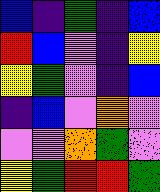[["blue", "indigo", "green", "indigo", "blue"], ["red", "blue", "violet", "indigo", "yellow"], ["yellow", "green", "violet", "indigo", "blue"], ["indigo", "blue", "violet", "orange", "violet"], ["violet", "violet", "orange", "green", "violet"], ["yellow", "green", "red", "red", "green"]]